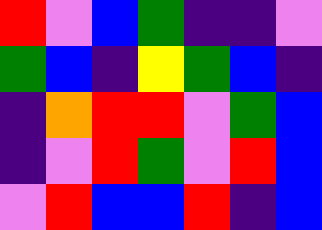[["red", "violet", "blue", "green", "indigo", "indigo", "violet"], ["green", "blue", "indigo", "yellow", "green", "blue", "indigo"], ["indigo", "orange", "red", "red", "violet", "green", "blue"], ["indigo", "violet", "red", "green", "violet", "red", "blue"], ["violet", "red", "blue", "blue", "red", "indigo", "blue"]]